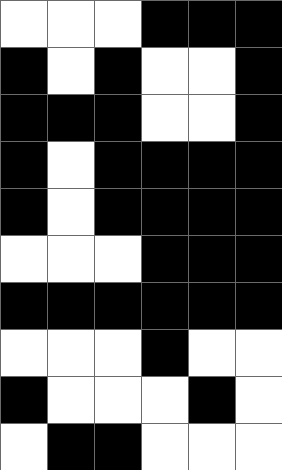[["white", "white", "white", "black", "black", "black"], ["black", "white", "black", "white", "white", "black"], ["black", "black", "black", "white", "white", "black"], ["black", "white", "black", "black", "black", "black"], ["black", "white", "black", "black", "black", "black"], ["white", "white", "white", "black", "black", "black"], ["black", "black", "black", "black", "black", "black"], ["white", "white", "white", "black", "white", "white"], ["black", "white", "white", "white", "black", "white"], ["white", "black", "black", "white", "white", "white"]]